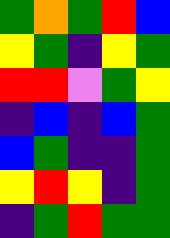[["green", "orange", "green", "red", "blue"], ["yellow", "green", "indigo", "yellow", "green"], ["red", "red", "violet", "green", "yellow"], ["indigo", "blue", "indigo", "blue", "green"], ["blue", "green", "indigo", "indigo", "green"], ["yellow", "red", "yellow", "indigo", "green"], ["indigo", "green", "red", "green", "green"]]